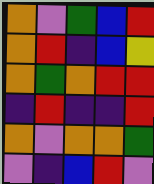[["orange", "violet", "green", "blue", "red"], ["orange", "red", "indigo", "blue", "yellow"], ["orange", "green", "orange", "red", "red"], ["indigo", "red", "indigo", "indigo", "red"], ["orange", "violet", "orange", "orange", "green"], ["violet", "indigo", "blue", "red", "violet"]]